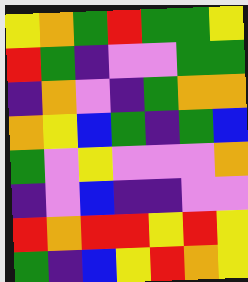[["yellow", "orange", "green", "red", "green", "green", "yellow"], ["red", "green", "indigo", "violet", "violet", "green", "green"], ["indigo", "orange", "violet", "indigo", "green", "orange", "orange"], ["orange", "yellow", "blue", "green", "indigo", "green", "blue"], ["green", "violet", "yellow", "violet", "violet", "violet", "orange"], ["indigo", "violet", "blue", "indigo", "indigo", "violet", "violet"], ["red", "orange", "red", "red", "yellow", "red", "yellow"], ["green", "indigo", "blue", "yellow", "red", "orange", "yellow"]]